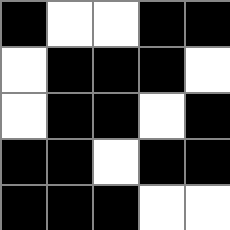[["black", "white", "white", "black", "black"], ["white", "black", "black", "black", "white"], ["white", "black", "black", "white", "black"], ["black", "black", "white", "black", "black"], ["black", "black", "black", "white", "white"]]